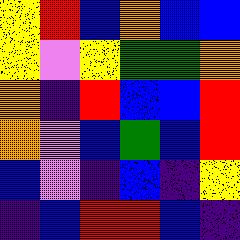[["yellow", "red", "blue", "orange", "blue", "blue"], ["yellow", "violet", "yellow", "green", "green", "orange"], ["orange", "indigo", "red", "blue", "blue", "red"], ["orange", "violet", "blue", "green", "blue", "red"], ["blue", "violet", "indigo", "blue", "indigo", "yellow"], ["indigo", "blue", "red", "red", "blue", "indigo"]]